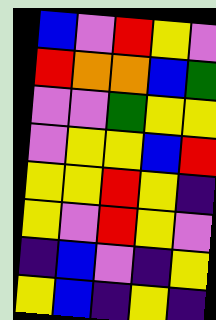[["blue", "violet", "red", "yellow", "violet"], ["red", "orange", "orange", "blue", "green"], ["violet", "violet", "green", "yellow", "yellow"], ["violet", "yellow", "yellow", "blue", "red"], ["yellow", "yellow", "red", "yellow", "indigo"], ["yellow", "violet", "red", "yellow", "violet"], ["indigo", "blue", "violet", "indigo", "yellow"], ["yellow", "blue", "indigo", "yellow", "indigo"]]